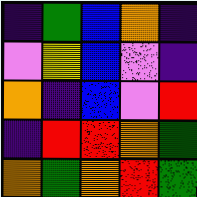[["indigo", "green", "blue", "orange", "indigo"], ["violet", "yellow", "blue", "violet", "indigo"], ["orange", "indigo", "blue", "violet", "red"], ["indigo", "red", "red", "orange", "green"], ["orange", "green", "orange", "red", "green"]]